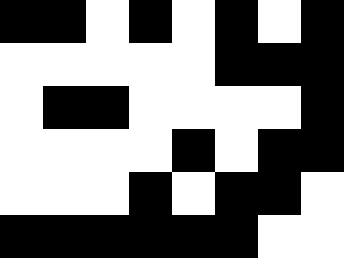[["black", "black", "white", "black", "white", "black", "white", "black"], ["white", "white", "white", "white", "white", "black", "black", "black"], ["white", "black", "black", "white", "white", "white", "white", "black"], ["white", "white", "white", "white", "black", "white", "black", "black"], ["white", "white", "white", "black", "white", "black", "black", "white"], ["black", "black", "black", "black", "black", "black", "white", "white"]]